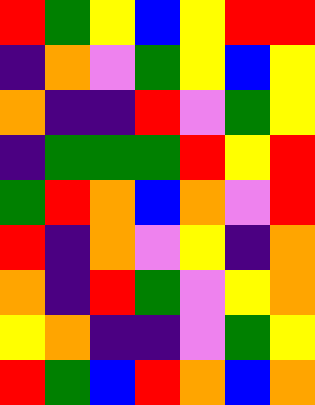[["red", "green", "yellow", "blue", "yellow", "red", "red"], ["indigo", "orange", "violet", "green", "yellow", "blue", "yellow"], ["orange", "indigo", "indigo", "red", "violet", "green", "yellow"], ["indigo", "green", "green", "green", "red", "yellow", "red"], ["green", "red", "orange", "blue", "orange", "violet", "red"], ["red", "indigo", "orange", "violet", "yellow", "indigo", "orange"], ["orange", "indigo", "red", "green", "violet", "yellow", "orange"], ["yellow", "orange", "indigo", "indigo", "violet", "green", "yellow"], ["red", "green", "blue", "red", "orange", "blue", "orange"]]